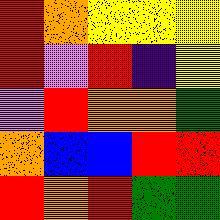[["red", "orange", "yellow", "yellow", "yellow"], ["red", "violet", "red", "indigo", "yellow"], ["violet", "red", "orange", "orange", "green"], ["orange", "blue", "blue", "red", "red"], ["red", "orange", "red", "green", "green"]]